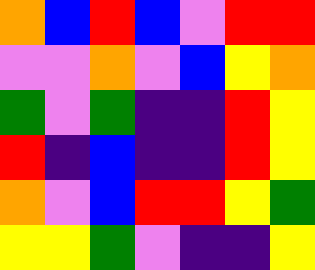[["orange", "blue", "red", "blue", "violet", "red", "red"], ["violet", "violet", "orange", "violet", "blue", "yellow", "orange"], ["green", "violet", "green", "indigo", "indigo", "red", "yellow"], ["red", "indigo", "blue", "indigo", "indigo", "red", "yellow"], ["orange", "violet", "blue", "red", "red", "yellow", "green"], ["yellow", "yellow", "green", "violet", "indigo", "indigo", "yellow"]]